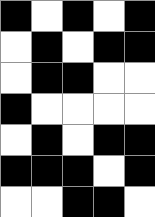[["black", "white", "black", "white", "black"], ["white", "black", "white", "black", "black"], ["white", "black", "black", "white", "white"], ["black", "white", "white", "white", "white"], ["white", "black", "white", "black", "black"], ["black", "black", "black", "white", "black"], ["white", "white", "black", "black", "white"]]